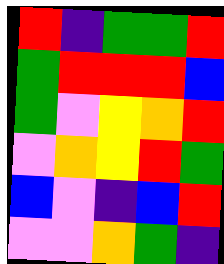[["red", "indigo", "green", "green", "red"], ["green", "red", "red", "red", "blue"], ["green", "violet", "yellow", "orange", "red"], ["violet", "orange", "yellow", "red", "green"], ["blue", "violet", "indigo", "blue", "red"], ["violet", "violet", "orange", "green", "indigo"]]